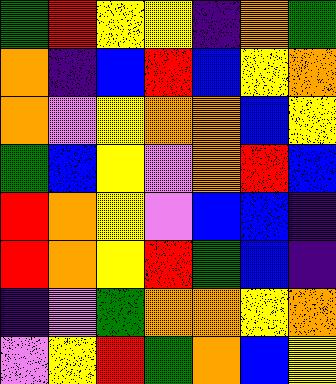[["green", "red", "yellow", "yellow", "indigo", "orange", "green"], ["orange", "indigo", "blue", "red", "blue", "yellow", "orange"], ["orange", "violet", "yellow", "orange", "orange", "blue", "yellow"], ["green", "blue", "yellow", "violet", "orange", "red", "blue"], ["red", "orange", "yellow", "violet", "blue", "blue", "indigo"], ["red", "orange", "yellow", "red", "green", "blue", "indigo"], ["indigo", "violet", "green", "orange", "orange", "yellow", "orange"], ["violet", "yellow", "red", "green", "orange", "blue", "yellow"]]